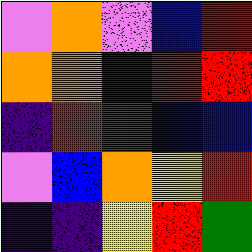[["violet", "orange", "violet", "blue", "red"], ["orange", "orange", "indigo", "red", "red"], ["indigo", "red", "green", "blue", "blue"], ["violet", "blue", "orange", "yellow", "red"], ["indigo", "indigo", "yellow", "red", "green"]]